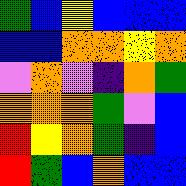[["green", "blue", "yellow", "blue", "blue", "blue"], ["blue", "blue", "orange", "orange", "yellow", "orange"], ["violet", "orange", "violet", "indigo", "orange", "green"], ["orange", "orange", "orange", "green", "violet", "blue"], ["red", "yellow", "orange", "green", "indigo", "blue"], ["red", "green", "blue", "orange", "blue", "blue"]]